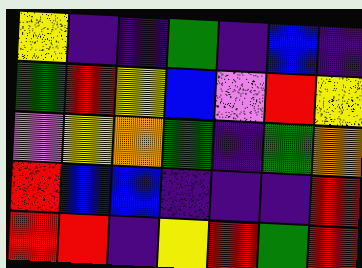[["yellow", "indigo", "indigo", "green", "indigo", "blue", "indigo"], ["green", "red", "yellow", "blue", "violet", "red", "yellow"], ["violet", "yellow", "orange", "green", "indigo", "green", "orange"], ["red", "blue", "blue", "indigo", "indigo", "indigo", "red"], ["red", "red", "indigo", "yellow", "red", "green", "red"]]